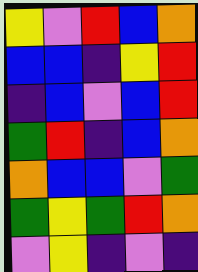[["yellow", "violet", "red", "blue", "orange"], ["blue", "blue", "indigo", "yellow", "red"], ["indigo", "blue", "violet", "blue", "red"], ["green", "red", "indigo", "blue", "orange"], ["orange", "blue", "blue", "violet", "green"], ["green", "yellow", "green", "red", "orange"], ["violet", "yellow", "indigo", "violet", "indigo"]]